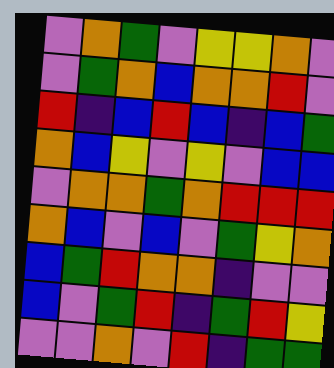[["violet", "orange", "green", "violet", "yellow", "yellow", "orange", "violet"], ["violet", "green", "orange", "blue", "orange", "orange", "red", "violet"], ["red", "indigo", "blue", "red", "blue", "indigo", "blue", "green"], ["orange", "blue", "yellow", "violet", "yellow", "violet", "blue", "blue"], ["violet", "orange", "orange", "green", "orange", "red", "red", "red"], ["orange", "blue", "violet", "blue", "violet", "green", "yellow", "orange"], ["blue", "green", "red", "orange", "orange", "indigo", "violet", "violet"], ["blue", "violet", "green", "red", "indigo", "green", "red", "yellow"], ["violet", "violet", "orange", "violet", "red", "indigo", "green", "green"]]